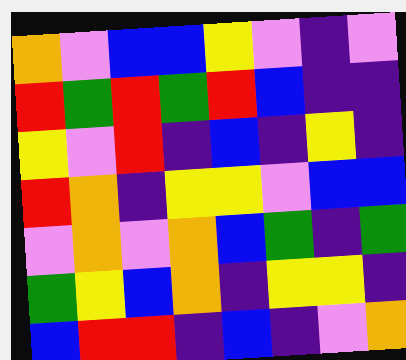[["orange", "violet", "blue", "blue", "yellow", "violet", "indigo", "violet"], ["red", "green", "red", "green", "red", "blue", "indigo", "indigo"], ["yellow", "violet", "red", "indigo", "blue", "indigo", "yellow", "indigo"], ["red", "orange", "indigo", "yellow", "yellow", "violet", "blue", "blue"], ["violet", "orange", "violet", "orange", "blue", "green", "indigo", "green"], ["green", "yellow", "blue", "orange", "indigo", "yellow", "yellow", "indigo"], ["blue", "red", "red", "indigo", "blue", "indigo", "violet", "orange"]]